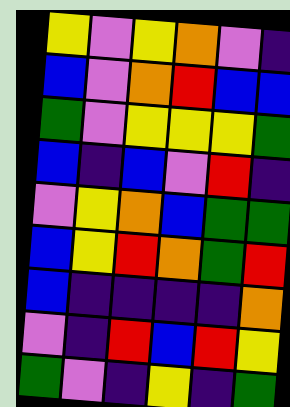[["yellow", "violet", "yellow", "orange", "violet", "indigo"], ["blue", "violet", "orange", "red", "blue", "blue"], ["green", "violet", "yellow", "yellow", "yellow", "green"], ["blue", "indigo", "blue", "violet", "red", "indigo"], ["violet", "yellow", "orange", "blue", "green", "green"], ["blue", "yellow", "red", "orange", "green", "red"], ["blue", "indigo", "indigo", "indigo", "indigo", "orange"], ["violet", "indigo", "red", "blue", "red", "yellow"], ["green", "violet", "indigo", "yellow", "indigo", "green"]]